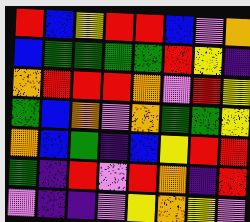[["red", "blue", "yellow", "red", "red", "blue", "violet", "orange"], ["blue", "green", "green", "green", "green", "red", "yellow", "indigo"], ["orange", "red", "red", "red", "orange", "violet", "red", "yellow"], ["green", "blue", "orange", "violet", "orange", "green", "green", "yellow"], ["orange", "blue", "green", "indigo", "blue", "yellow", "red", "red"], ["green", "indigo", "red", "violet", "red", "orange", "indigo", "red"], ["violet", "indigo", "indigo", "violet", "yellow", "orange", "yellow", "violet"]]